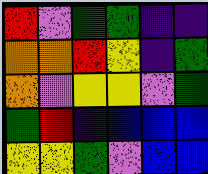[["red", "violet", "green", "green", "indigo", "indigo"], ["orange", "orange", "red", "yellow", "indigo", "green"], ["orange", "violet", "yellow", "yellow", "violet", "green"], ["green", "red", "indigo", "blue", "blue", "blue"], ["yellow", "yellow", "green", "violet", "blue", "blue"]]